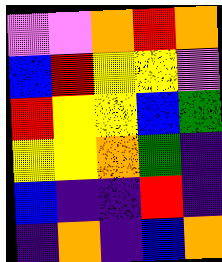[["violet", "violet", "orange", "red", "orange"], ["blue", "red", "yellow", "yellow", "violet"], ["red", "yellow", "yellow", "blue", "green"], ["yellow", "yellow", "orange", "green", "indigo"], ["blue", "indigo", "indigo", "red", "indigo"], ["indigo", "orange", "indigo", "blue", "orange"]]